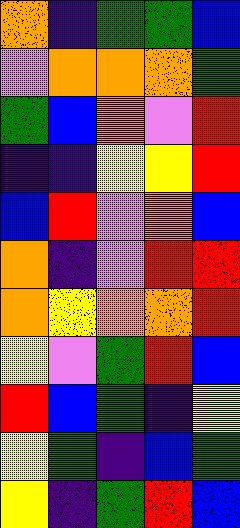[["orange", "indigo", "green", "green", "blue"], ["violet", "orange", "orange", "orange", "green"], ["green", "blue", "orange", "violet", "red"], ["indigo", "indigo", "yellow", "yellow", "red"], ["blue", "red", "violet", "orange", "blue"], ["orange", "indigo", "violet", "red", "red"], ["orange", "yellow", "orange", "orange", "red"], ["yellow", "violet", "green", "red", "blue"], ["red", "blue", "green", "indigo", "yellow"], ["yellow", "green", "indigo", "blue", "green"], ["yellow", "indigo", "green", "red", "blue"]]